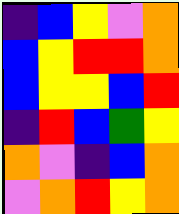[["indigo", "blue", "yellow", "violet", "orange"], ["blue", "yellow", "red", "red", "orange"], ["blue", "yellow", "yellow", "blue", "red"], ["indigo", "red", "blue", "green", "yellow"], ["orange", "violet", "indigo", "blue", "orange"], ["violet", "orange", "red", "yellow", "orange"]]